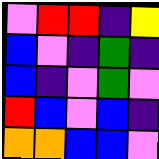[["violet", "red", "red", "indigo", "yellow"], ["blue", "violet", "indigo", "green", "indigo"], ["blue", "indigo", "violet", "green", "violet"], ["red", "blue", "violet", "blue", "indigo"], ["orange", "orange", "blue", "blue", "violet"]]